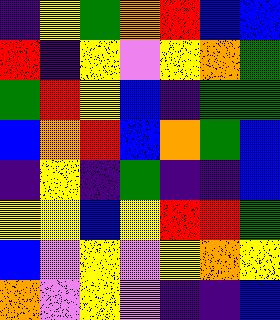[["indigo", "yellow", "green", "orange", "red", "blue", "blue"], ["red", "indigo", "yellow", "violet", "yellow", "orange", "green"], ["green", "red", "yellow", "blue", "indigo", "green", "green"], ["blue", "orange", "red", "blue", "orange", "green", "blue"], ["indigo", "yellow", "indigo", "green", "indigo", "indigo", "blue"], ["yellow", "yellow", "blue", "yellow", "red", "red", "green"], ["blue", "violet", "yellow", "violet", "yellow", "orange", "yellow"], ["orange", "violet", "yellow", "violet", "indigo", "indigo", "blue"]]